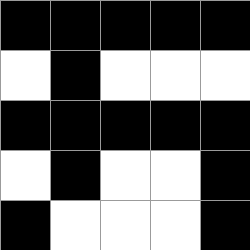[["black", "black", "black", "black", "black"], ["white", "black", "white", "white", "white"], ["black", "black", "black", "black", "black"], ["white", "black", "white", "white", "black"], ["black", "white", "white", "white", "black"]]